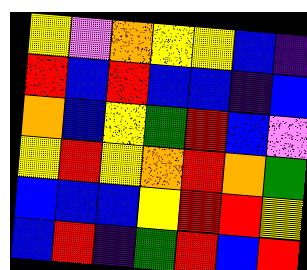[["yellow", "violet", "orange", "yellow", "yellow", "blue", "indigo"], ["red", "blue", "red", "blue", "blue", "indigo", "blue"], ["orange", "blue", "yellow", "green", "red", "blue", "violet"], ["yellow", "red", "yellow", "orange", "red", "orange", "green"], ["blue", "blue", "blue", "yellow", "red", "red", "yellow"], ["blue", "red", "indigo", "green", "red", "blue", "red"]]